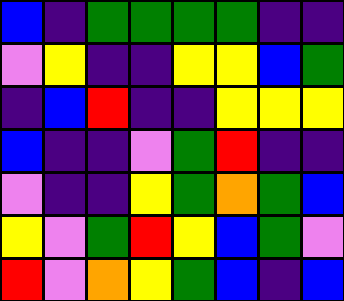[["blue", "indigo", "green", "green", "green", "green", "indigo", "indigo"], ["violet", "yellow", "indigo", "indigo", "yellow", "yellow", "blue", "green"], ["indigo", "blue", "red", "indigo", "indigo", "yellow", "yellow", "yellow"], ["blue", "indigo", "indigo", "violet", "green", "red", "indigo", "indigo"], ["violet", "indigo", "indigo", "yellow", "green", "orange", "green", "blue"], ["yellow", "violet", "green", "red", "yellow", "blue", "green", "violet"], ["red", "violet", "orange", "yellow", "green", "blue", "indigo", "blue"]]